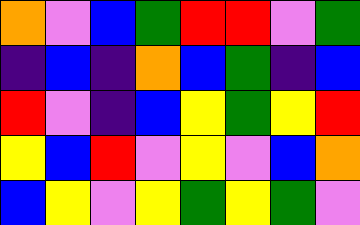[["orange", "violet", "blue", "green", "red", "red", "violet", "green"], ["indigo", "blue", "indigo", "orange", "blue", "green", "indigo", "blue"], ["red", "violet", "indigo", "blue", "yellow", "green", "yellow", "red"], ["yellow", "blue", "red", "violet", "yellow", "violet", "blue", "orange"], ["blue", "yellow", "violet", "yellow", "green", "yellow", "green", "violet"]]